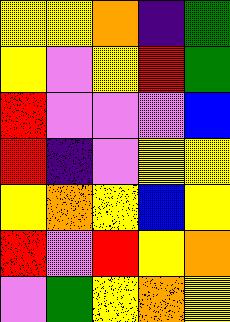[["yellow", "yellow", "orange", "indigo", "green"], ["yellow", "violet", "yellow", "red", "green"], ["red", "violet", "violet", "violet", "blue"], ["red", "indigo", "violet", "yellow", "yellow"], ["yellow", "orange", "yellow", "blue", "yellow"], ["red", "violet", "red", "yellow", "orange"], ["violet", "green", "yellow", "orange", "yellow"]]